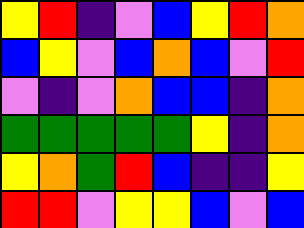[["yellow", "red", "indigo", "violet", "blue", "yellow", "red", "orange"], ["blue", "yellow", "violet", "blue", "orange", "blue", "violet", "red"], ["violet", "indigo", "violet", "orange", "blue", "blue", "indigo", "orange"], ["green", "green", "green", "green", "green", "yellow", "indigo", "orange"], ["yellow", "orange", "green", "red", "blue", "indigo", "indigo", "yellow"], ["red", "red", "violet", "yellow", "yellow", "blue", "violet", "blue"]]